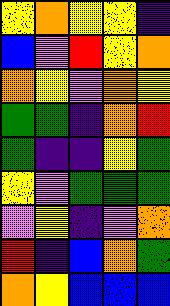[["yellow", "orange", "yellow", "yellow", "indigo"], ["blue", "violet", "red", "yellow", "orange"], ["orange", "yellow", "violet", "orange", "yellow"], ["green", "green", "indigo", "orange", "red"], ["green", "indigo", "indigo", "yellow", "green"], ["yellow", "violet", "green", "green", "green"], ["violet", "yellow", "indigo", "violet", "orange"], ["red", "indigo", "blue", "orange", "green"], ["orange", "yellow", "blue", "blue", "blue"]]